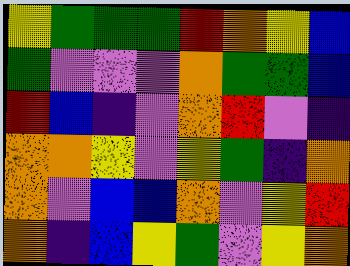[["yellow", "green", "green", "green", "red", "orange", "yellow", "blue"], ["green", "violet", "violet", "violet", "orange", "green", "green", "blue"], ["red", "blue", "indigo", "violet", "orange", "red", "violet", "indigo"], ["orange", "orange", "yellow", "violet", "yellow", "green", "indigo", "orange"], ["orange", "violet", "blue", "blue", "orange", "violet", "yellow", "red"], ["orange", "indigo", "blue", "yellow", "green", "violet", "yellow", "orange"]]